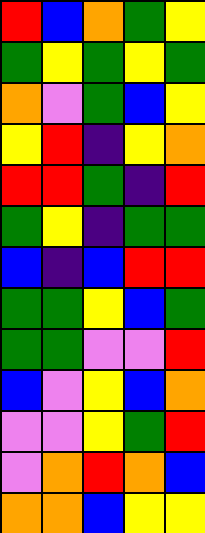[["red", "blue", "orange", "green", "yellow"], ["green", "yellow", "green", "yellow", "green"], ["orange", "violet", "green", "blue", "yellow"], ["yellow", "red", "indigo", "yellow", "orange"], ["red", "red", "green", "indigo", "red"], ["green", "yellow", "indigo", "green", "green"], ["blue", "indigo", "blue", "red", "red"], ["green", "green", "yellow", "blue", "green"], ["green", "green", "violet", "violet", "red"], ["blue", "violet", "yellow", "blue", "orange"], ["violet", "violet", "yellow", "green", "red"], ["violet", "orange", "red", "orange", "blue"], ["orange", "orange", "blue", "yellow", "yellow"]]